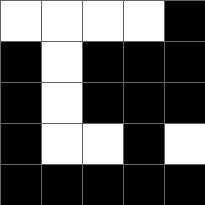[["white", "white", "white", "white", "black"], ["black", "white", "black", "black", "black"], ["black", "white", "black", "black", "black"], ["black", "white", "white", "black", "white"], ["black", "black", "black", "black", "black"]]